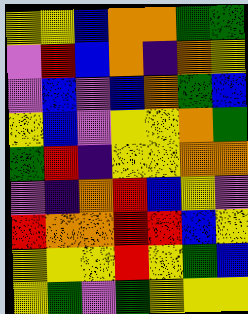[["yellow", "yellow", "blue", "orange", "orange", "green", "green"], ["violet", "red", "blue", "orange", "indigo", "orange", "yellow"], ["violet", "blue", "violet", "blue", "orange", "green", "blue"], ["yellow", "blue", "violet", "yellow", "yellow", "orange", "green"], ["green", "red", "indigo", "yellow", "yellow", "orange", "orange"], ["violet", "indigo", "orange", "red", "blue", "yellow", "violet"], ["red", "orange", "orange", "red", "red", "blue", "yellow"], ["yellow", "yellow", "yellow", "red", "yellow", "green", "blue"], ["yellow", "green", "violet", "green", "yellow", "yellow", "yellow"]]